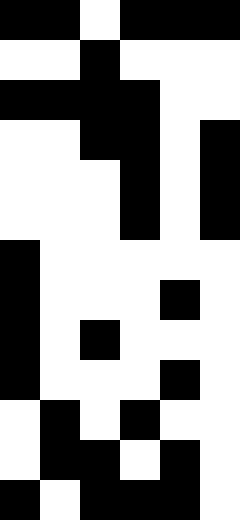[["black", "black", "white", "black", "black", "black"], ["white", "white", "black", "white", "white", "white"], ["black", "black", "black", "black", "white", "white"], ["white", "white", "black", "black", "white", "black"], ["white", "white", "white", "black", "white", "black"], ["white", "white", "white", "black", "white", "black"], ["black", "white", "white", "white", "white", "white"], ["black", "white", "white", "white", "black", "white"], ["black", "white", "black", "white", "white", "white"], ["black", "white", "white", "white", "black", "white"], ["white", "black", "white", "black", "white", "white"], ["white", "black", "black", "white", "black", "white"], ["black", "white", "black", "black", "black", "white"]]